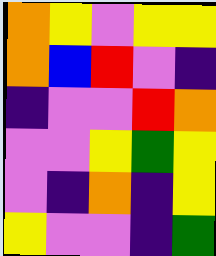[["orange", "yellow", "violet", "yellow", "yellow"], ["orange", "blue", "red", "violet", "indigo"], ["indigo", "violet", "violet", "red", "orange"], ["violet", "violet", "yellow", "green", "yellow"], ["violet", "indigo", "orange", "indigo", "yellow"], ["yellow", "violet", "violet", "indigo", "green"]]